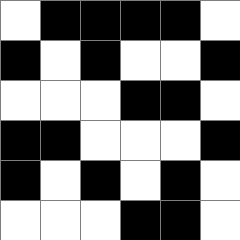[["white", "black", "black", "black", "black", "white"], ["black", "white", "black", "white", "white", "black"], ["white", "white", "white", "black", "black", "white"], ["black", "black", "white", "white", "white", "black"], ["black", "white", "black", "white", "black", "white"], ["white", "white", "white", "black", "black", "white"]]